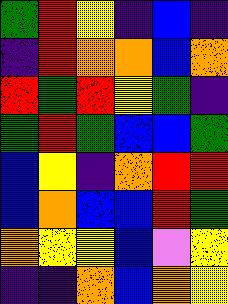[["green", "red", "yellow", "indigo", "blue", "indigo"], ["indigo", "red", "orange", "orange", "blue", "orange"], ["red", "green", "red", "yellow", "green", "indigo"], ["green", "red", "green", "blue", "blue", "green"], ["blue", "yellow", "indigo", "orange", "red", "red"], ["blue", "orange", "blue", "blue", "red", "green"], ["orange", "yellow", "yellow", "blue", "violet", "yellow"], ["indigo", "indigo", "orange", "blue", "orange", "yellow"]]